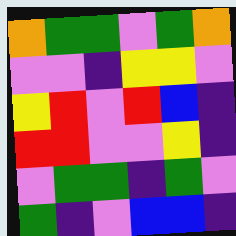[["orange", "green", "green", "violet", "green", "orange"], ["violet", "violet", "indigo", "yellow", "yellow", "violet"], ["yellow", "red", "violet", "red", "blue", "indigo"], ["red", "red", "violet", "violet", "yellow", "indigo"], ["violet", "green", "green", "indigo", "green", "violet"], ["green", "indigo", "violet", "blue", "blue", "indigo"]]